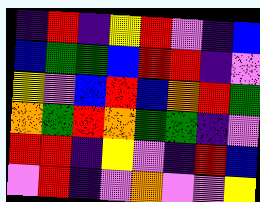[["indigo", "red", "indigo", "yellow", "red", "violet", "indigo", "blue"], ["blue", "green", "green", "blue", "red", "red", "indigo", "violet"], ["yellow", "violet", "blue", "red", "blue", "orange", "red", "green"], ["orange", "green", "red", "orange", "green", "green", "indigo", "violet"], ["red", "red", "indigo", "yellow", "violet", "indigo", "red", "blue"], ["violet", "red", "indigo", "violet", "orange", "violet", "violet", "yellow"]]